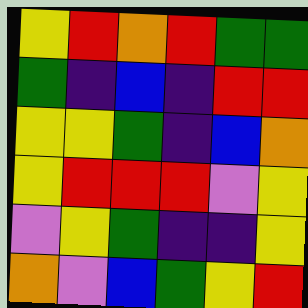[["yellow", "red", "orange", "red", "green", "green"], ["green", "indigo", "blue", "indigo", "red", "red"], ["yellow", "yellow", "green", "indigo", "blue", "orange"], ["yellow", "red", "red", "red", "violet", "yellow"], ["violet", "yellow", "green", "indigo", "indigo", "yellow"], ["orange", "violet", "blue", "green", "yellow", "red"]]